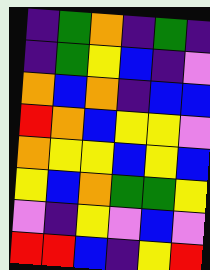[["indigo", "green", "orange", "indigo", "green", "indigo"], ["indigo", "green", "yellow", "blue", "indigo", "violet"], ["orange", "blue", "orange", "indigo", "blue", "blue"], ["red", "orange", "blue", "yellow", "yellow", "violet"], ["orange", "yellow", "yellow", "blue", "yellow", "blue"], ["yellow", "blue", "orange", "green", "green", "yellow"], ["violet", "indigo", "yellow", "violet", "blue", "violet"], ["red", "red", "blue", "indigo", "yellow", "red"]]